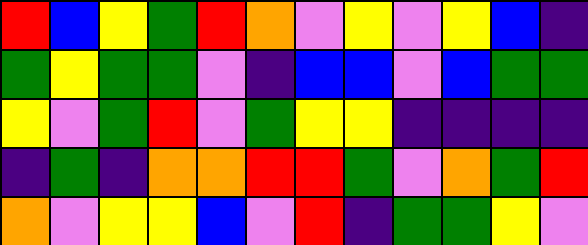[["red", "blue", "yellow", "green", "red", "orange", "violet", "yellow", "violet", "yellow", "blue", "indigo"], ["green", "yellow", "green", "green", "violet", "indigo", "blue", "blue", "violet", "blue", "green", "green"], ["yellow", "violet", "green", "red", "violet", "green", "yellow", "yellow", "indigo", "indigo", "indigo", "indigo"], ["indigo", "green", "indigo", "orange", "orange", "red", "red", "green", "violet", "orange", "green", "red"], ["orange", "violet", "yellow", "yellow", "blue", "violet", "red", "indigo", "green", "green", "yellow", "violet"]]